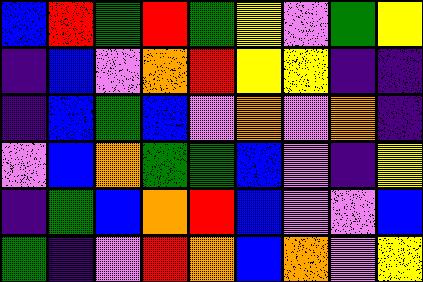[["blue", "red", "green", "red", "green", "yellow", "violet", "green", "yellow"], ["indigo", "blue", "violet", "orange", "red", "yellow", "yellow", "indigo", "indigo"], ["indigo", "blue", "green", "blue", "violet", "orange", "violet", "orange", "indigo"], ["violet", "blue", "orange", "green", "green", "blue", "violet", "indigo", "yellow"], ["indigo", "green", "blue", "orange", "red", "blue", "violet", "violet", "blue"], ["green", "indigo", "violet", "red", "orange", "blue", "orange", "violet", "yellow"]]